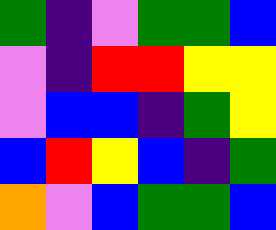[["green", "indigo", "violet", "green", "green", "blue"], ["violet", "indigo", "red", "red", "yellow", "yellow"], ["violet", "blue", "blue", "indigo", "green", "yellow"], ["blue", "red", "yellow", "blue", "indigo", "green"], ["orange", "violet", "blue", "green", "green", "blue"]]